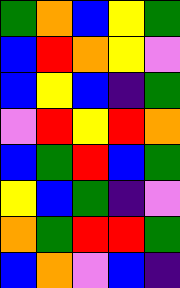[["green", "orange", "blue", "yellow", "green"], ["blue", "red", "orange", "yellow", "violet"], ["blue", "yellow", "blue", "indigo", "green"], ["violet", "red", "yellow", "red", "orange"], ["blue", "green", "red", "blue", "green"], ["yellow", "blue", "green", "indigo", "violet"], ["orange", "green", "red", "red", "green"], ["blue", "orange", "violet", "blue", "indigo"]]